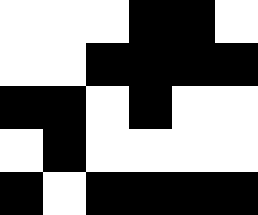[["white", "white", "white", "black", "black", "white"], ["white", "white", "black", "black", "black", "black"], ["black", "black", "white", "black", "white", "white"], ["white", "black", "white", "white", "white", "white"], ["black", "white", "black", "black", "black", "black"]]